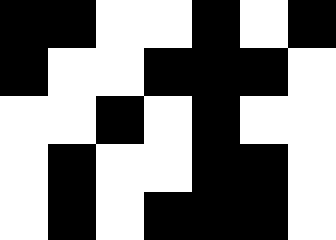[["black", "black", "white", "white", "black", "white", "black"], ["black", "white", "white", "black", "black", "black", "white"], ["white", "white", "black", "white", "black", "white", "white"], ["white", "black", "white", "white", "black", "black", "white"], ["white", "black", "white", "black", "black", "black", "white"]]